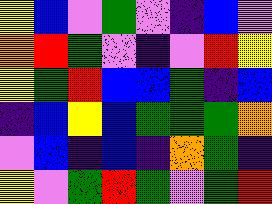[["yellow", "blue", "violet", "green", "violet", "indigo", "blue", "violet"], ["orange", "red", "green", "violet", "indigo", "violet", "red", "yellow"], ["yellow", "green", "red", "blue", "blue", "green", "indigo", "blue"], ["indigo", "blue", "yellow", "blue", "green", "green", "green", "orange"], ["violet", "blue", "indigo", "blue", "indigo", "orange", "green", "indigo"], ["yellow", "violet", "green", "red", "green", "violet", "green", "red"]]